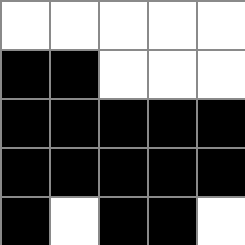[["white", "white", "white", "white", "white"], ["black", "black", "white", "white", "white"], ["black", "black", "black", "black", "black"], ["black", "black", "black", "black", "black"], ["black", "white", "black", "black", "white"]]